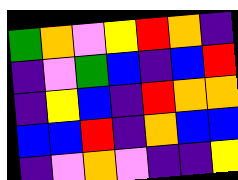[["green", "orange", "violet", "yellow", "red", "orange", "indigo"], ["indigo", "violet", "green", "blue", "indigo", "blue", "red"], ["indigo", "yellow", "blue", "indigo", "red", "orange", "orange"], ["blue", "blue", "red", "indigo", "orange", "blue", "blue"], ["indigo", "violet", "orange", "violet", "indigo", "indigo", "yellow"]]